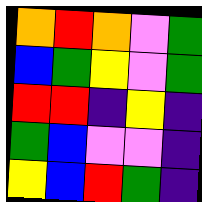[["orange", "red", "orange", "violet", "green"], ["blue", "green", "yellow", "violet", "green"], ["red", "red", "indigo", "yellow", "indigo"], ["green", "blue", "violet", "violet", "indigo"], ["yellow", "blue", "red", "green", "indigo"]]